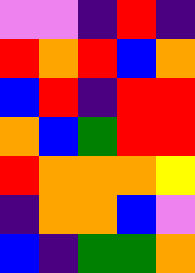[["violet", "violet", "indigo", "red", "indigo"], ["red", "orange", "red", "blue", "orange"], ["blue", "red", "indigo", "red", "red"], ["orange", "blue", "green", "red", "red"], ["red", "orange", "orange", "orange", "yellow"], ["indigo", "orange", "orange", "blue", "violet"], ["blue", "indigo", "green", "green", "orange"]]